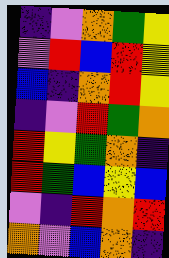[["indigo", "violet", "orange", "green", "yellow"], ["violet", "red", "blue", "red", "yellow"], ["blue", "indigo", "orange", "red", "yellow"], ["indigo", "violet", "red", "green", "orange"], ["red", "yellow", "green", "orange", "indigo"], ["red", "green", "blue", "yellow", "blue"], ["violet", "indigo", "red", "orange", "red"], ["orange", "violet", "blue", "orange", "indigo"]]